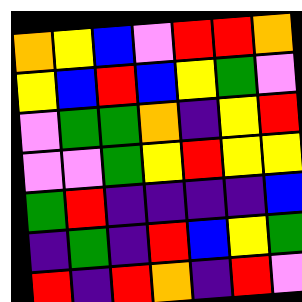[["orange", "yellow", "blue", "violet", "red", "red", "orange"], ["yellow", "blue", "red", "blue", "yellow", "green", "violet"], ["violet", "green", "green", "orange", "indigo", "yellow", "red"], ["violet", "violet", "green", "yellow", "red", "yellow", "yellow"], ["green", "red", "indigo", "indigo", "indigo", "indigo", "blue"], ["indigo", "green", "indigo", "red", "blue", "yellow", "green"], ["red", "indigo", "red", "orange", "indigo", "red", "violet"]]